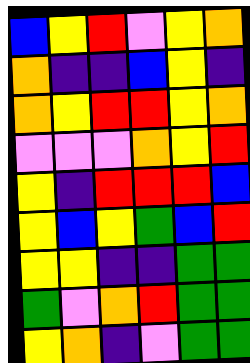[["blue", "yellow", "red", "violet", "yellow", "orange"], ["orange", "indigo", "indigo", "blue", "yellow", "indigo"], ["orange", "yellow", "red", "red", "yellow", "orange"], ["violet", "violet", "violet", "orange", "yellow", "red"], ["yellow", "indigo", "red", "red", "red", "blue"], ["yellow", "blue", "yellow", "green", "blue", "red"], ["yellow", "yellow", "indigo", "indigo", "green", "green"], ["green", "violet", "orange", "red", "green", "green"], ["yellow", "orange", "indigo", "violet", "green", "green"]]